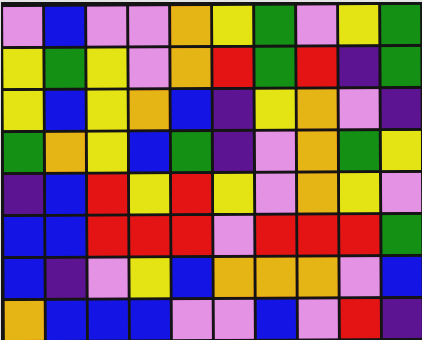[["violet", "blue", "violet", "violet", "orange", "yellow", "green", "violet", "yellow", "green"], ["yellow", "green", "yellow", "violet", "orange", "red", "green", "red", "indigo", "green"], ["yellow", "blue", "yellow", "orange", "blue", "indigo", "yellow", "orange", "violet", "indigo"], ["green", "orange", "yellow", "blue", "green", "indigo", "violet", "orange", "green", "yellow"], ["indigo", "blue", "red", "yellow", "red", "yellow", "violet", "orange", "yellow", "violet"], ["blue", "blue", "red", "red", "red", "violet", "red", "red", "red", "green"], ["blue", "indigo", "violet", "yellow", "blue", "orange", "orange", "orange", "violet", "blue"], ["orange", "blue", "blue", "blue", "violet", "violet", "blue", "violet", "red", "indigo"]]